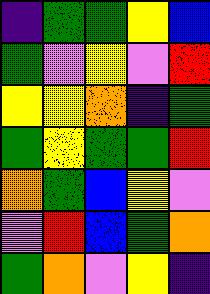[["indigo", "green", "green", "yellow", "blue"], ["green", "violet", "yellow", "violet", "red"], ["yellow", "yellow", "orange", "indigo", "green"], ["green", "yellow", "green", "green", "red"], ["orange", "green", "blue", "yellow", "violet"], ["violet", "red", "blue", "green", "orange"], ["green", "orange", "violet", "yellow", "indigo"]]